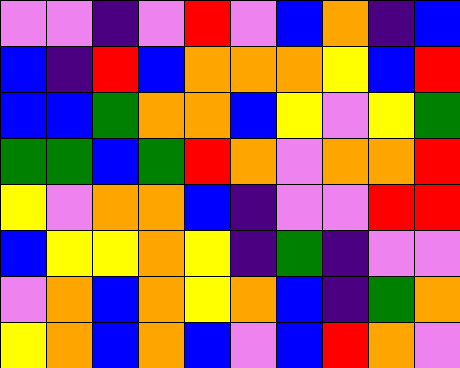[["violet", "violet", "indigo", "violet", "red", "violet", "blue", "orange", "indigo", "blue"], ["blue", "indigo", "red", "blue", "orange", "orange", "orange", "yellow", "blue", "red"], ["blue", "blue", "green", "orange", "orange", "blue", "yellow", "violet", "yellow", "green"], ["green", "green", "blue", "green", "red", "orange", "violet", "orange", "orange", "red"], ["yellow", "violet", "orange", "orange", "blue", "indigo", "violet", "violet", "red", "red"], ["blue", "yellow", "yellow", "orange", "yellow", "indigo", "green", "indigo", "violet", "violet"], ["violet", "orange", "blue", "orange", "yellow", "orange", "blue", "indigo", "green", "orange"], ["yellow", "orange", "blue", "orange", "blue", "violet", "blue", "red", "orange", "violet"]]